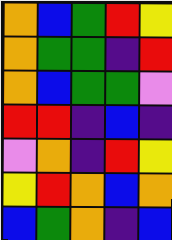[["orange", "blue", "green", "red", "yellow"], ["orange", "green", "green", "indigo", "red"], ["orange", "blue", "green", "green", "violet"], ["red", "red", "indigo", "blue", "indigo"], ["violet", "orange", "indigo", "red", "yellow"], ["yellow", "red", "orange", "blue", "orange"], ["blue", "green", "orange", "indigo", "blue"]]